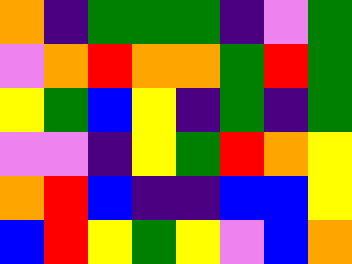[["orange", "indigo", "green", "green", "green", "indigo", "violet", "green"], ["violet", "orange", "red", "orange", "orange", "green", "red", "green"], ["yellow", "green", "blue", "yellow", "indigo", "green", "indigo", "green"], ["violet", "violet", "indigo", "yellow", "green", "red", "orange", "yellow"], ["orange", "red", "blue", "indigo", "indigo", "blue", "blue", "yellow"], ["blue", "red", "yellow", "green", "yellow", "violet", "blue", "orange"]]